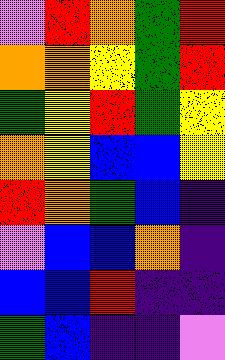[["violet", "red", "orange", "green", "red"], ["orange", "orange", "yellow", "green", "red"], ["green", "yellow", "red", "green", "yellow"], ["orange", "yellow", "blue", "blue", "yellow"], ["red", "orange", "green", "blue", "indigo"], ["violet", "blue", "blue", "orange", "indigo"], ["blue", "blue", "red", "indigo", "indigo"], ["green", "blue", "indigo", "indigo", "violet"]]